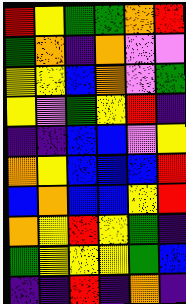[["red", "yellow", "green", "green", "orange", "red"], ["green", "orange", "indigo", "orange", "violet", "violet"], ["yellow", "yellow", "blue", "orange", "violet", "green"], ["yellow", "violet", "green", "yellow", "red", "indigo"], ["indigo", "indigo", "blue", "blue", "violet", "yellow"], ["orange", "yellow", "blue", "blue", "blue", "red"], ["blue", "orange", "blue", "blue", "yellow", "red"], ["orange", "yellow", "red", "yellow", "green", "indigo"], ["green", "yellow", "yellow", "yellow", "green", "blue"], ["indigo", "indigo", "red", "indigo", "orange", "indigo"]]